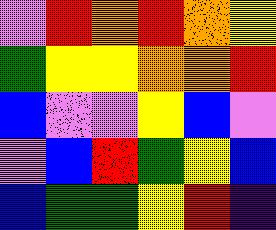[["violet", "red", "orange", "red", "orange", "yellow"], ["green", "yellow", "yellow", "orange", "orange", "red"], ["blue", "violet", "violet", "yellow", "blue", "violet"], ["violet", "blue", "red", "green", "yellow", "blue"], ["blue", "green", "green", "yellow", "red", "indigo"]]